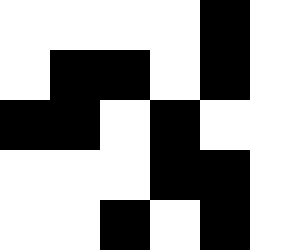[["white", "white", "white", "white", "black", "white"], ["white", "black", "black", "white", "black", "white"], ["black", "black", "white", "black", "white", "white"], ["white", "white", "white", "black", "black", "white"], ["white", "white", "black", "white", "black", "white"]]